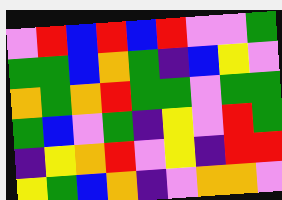[["violet", "red", "blue", "red", "blue", "red", "violet", "violet", "green"], ["green", "green", "blue", "orange", "green", "indigo", "blue", "yellow", "violet"], ["orange", "green", "orange", "red", "green", "green", "violet", "green", "green"], ["green", "blue", "violet", "green", "indigo", "yellow", "violet", "red", "green"], ["indigo", "yellow", "orange", "red", "violet", "yellow", "indigo", "red", "red"], ["yellow", "green", "blue", "orange", "indigo", "violet", "orange", "orange", "violet"]]